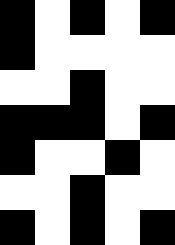[["black", "white", "black", "white", "black"], ["black", "white", "white", "white", "white"], ["white", "white", "black", "white", "white"], ["black", "black", "black", "white", "black"], ["black", "white", "white", "black", "white"], ["white", "white", "black", "white", "white"], ["black", "white", "black", "white", "black"]]